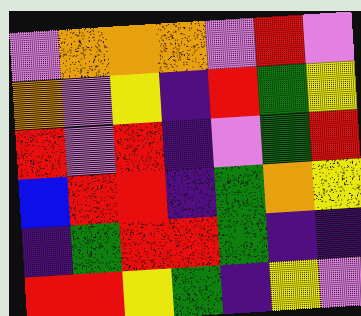[["violet", "orange", "orange", "orange", "violet", "red", "violet"], ["orange", "violet", "yellow", "indigo", "red", "green", "yellow"], ["red", "violet", "red", "indigo", "violet", "green", "red"], ["blue", "red", "red", "indigo", "green", "orange", "yellow"], ["indigo", "green", "red", "red", "green", "indigo", "indigo"], ["red", "red", "yellow", "green", "indigo", "yellow", "violet"]]